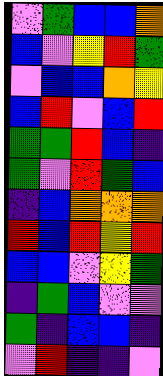[["violet", "green", "blue", "blue", "orange"], ["blue", "violet", "yellow", "red", "green"], ["violet", "blue", "blue", "orange", "yellow"], ["blue", "red", "violet", "blue", "red"], ["green", "green", "red", "blue", "indigo"], ["green", "violet", "red", "green", "blue"], ["indigo", "blue", "orange", "orange", "orange"], ["red", "blue", "red", "yellow", "red"], ["blue", "blue", "violet", "yellow", "green"], ["indigo", "green", "blue", "violet", "violet"], ["green", "indigo", "blue", "blue", "indigo"], ["violet", "red", "indigo", "indigo", "violet"]]